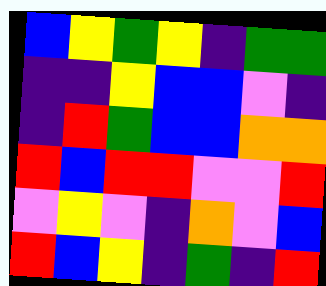[["blue", "yellow", "green", "yellow", "indigo", "green", "green"], ["indigo", "indigo", "yellow", "blue", "blue", "violet", "indigo"], ["indigo", "red", "green", "blue", "blue", "orange", "orange"], ["red", "blue", "red", "red", "violet", "violet", "red"], ["violet", "yellow", "violet", "indigo", "orange", "violet", "blue"], ["red", "blue", "yellow", "indigo", "green", "indigo", "red"]]